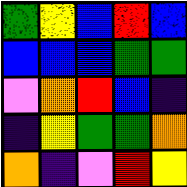[["green", "yellow", "blue", "red", "blue"], ["blue", "blue", "blue", "green", "green"], ["violet", "orange", "red", "blue", "indigo"], ["indigo", "yellow", "green", "green", "orange"], ["orange", "indigo", "violet", "red", "yellow"]]